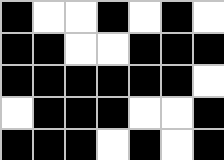[["black", "white", "white", "black", "white", "black", "white"], ["black", "black", "white", "white", "black", "black", "black"], ["black", "black", "black", "black", "black", "black", "white"], ["white", "black", "black", "black", "white", "white", "black"], ["black", "black", "black", "white", "black", "white", "black"]]